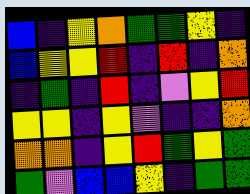[["blue", "indigo", "yellow", "orange", "green", "green", "yellow", "indigo"], ["blue", "yellow", "yellow", "red", "indigo", "red", "indigo", "orange"], ["indigo", "green", "indigo", "red", "indigo", "violet", "yellow", "red"], ["yellow", "yellow", "indigo", "yellow", "violet", "indigo", "indigo", "orange"], ["orange", "orange", "indigo", "yellow", "red", "green", "yellow", "green"], ["green", "violet", "blue", "blue", "yellow", "indigo", "green", "green"]]